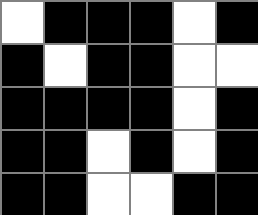[["white", "black", "black", "black", "white", "black"], ["black", "white", "black", "black", "white", "white"], ["black", "black", "black", "black", "white", "black"], ["black", "black", "white", "black", "white", "black"], ["black", "black", "white", "white", "black", "black"]]